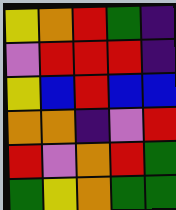[["yellow", "orange", "red", "green", "indigo"], ["violet", "red", "red", "red", "indigo"], ["yellow", "blue", "red", "blue", "blue"], ["orange", "orange", "indigo", "violet", "red"], ["red", "violet", "orange", "red", "green"], ["green", "yellow", "orange", "green", "green"]]